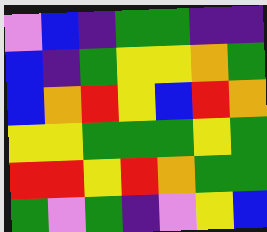[["violet", "blue", "indigo", "green", "green", "indigo", "indigo"], ["blue", "indigo", "green", "yellow", "yellow", "orange", "green"], ["blue", "orange", "red", "yellow", "blue", "red", "orange"], ["yellow", "yellow", "green", "green", "green", "yellow", "green"], ["red", "red", "yellow", "red", "orange", "green", "green"], ["green", "violet", "green", "indigo", "violet", "yellow", "blue"]]